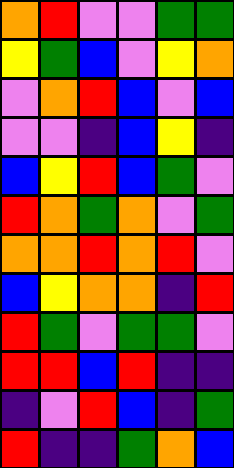[["orange", "red", "violet", "violet", "green", "green"], ["yellow", "green", "blue", "violet", "yellow", "orange"], ["violet", "orange", "red", "blue", "violet", "blue"], ["violet", "violet", "indigo", "blue", "yellow", "indigo"], ["blue", "yellow", "red", "blue", "green", "violet"], ["red", "orange", "green", "orange", "violet", "green"], ["orange", "orange", "red", "orange", "red", "violet"], ["blue", "yellow", "orange", "orange", "indigo", "red"], ["red", "green", "violet", "green", "green", "violet"], ["red", "red", "blue", "red", "indigo", "indigo"], ["indigo", "violet", "red", "blue", "indigo", "green"], ["red", "indigo", "indigo", "green", "orange", "blue"]]